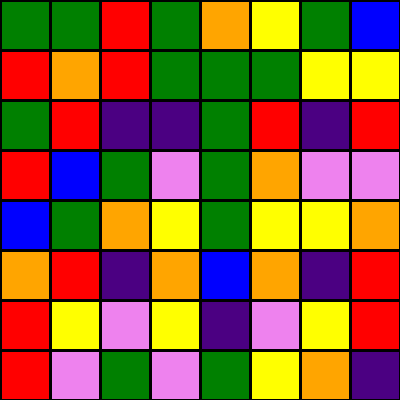[["green", "green", "red", "green", "orange", "yellow", "green", "blue"], ["red", "orange", "red", "green", "green", "green", "yellow", "yellow"], ["green", "red", "indigo", "indigo", "green", "red", "indigo", "red"], ["red", "blue", "green", "violet", "green", "orange", "violet", "violet"], ["blue", "green", "orange", "yellow", "green", "yellow", "yellow", "orange"], ["orange", "red", "indigo", "orange", "blue", "orange", "indigo", "red"], ["red", "yellow", "violet", "yellow", "indigo", "violet", "yellow", "red"], ["red", "violet", "green", "violet", "green", "yellow", "orange", "indigo"]]